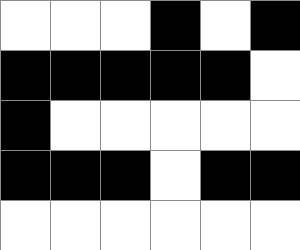[["white", "white", "white", "black", "white", "black"], ["black", "black", "black", "black", "black", "white"], ["black", "white", "white", "white", "white", "white"], ["black", "black", "black", "white", "black", "black"], ["white", "white", "white", "white", "white", "white"]]